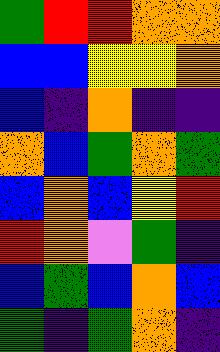[["green", "red", "red", "orange", "orange"], ["blue", "blue", "yellow", "yellow", "orange"], ["blue", "indigo", "orange", "indigo", "indigo"], ["orange", "blue", "green", "orange", "green"], ["blue", "orange", "blue", "yellow", "red"], ["red", "orange", "violet", "green", "indigo"], ["blue", "green", "blue", "orange", "blue"], ["green", "indigo", "green", "orange", "indigo"]]